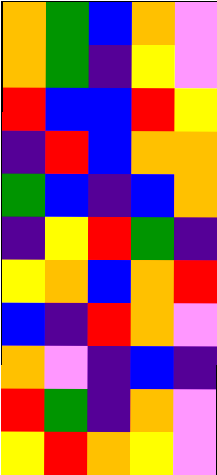[["orange", "green", "blue", "orange", "violet"], ["orange", "green", "indigo", "yellow", "violet"], ["red", "blue", "blue", "red", "yellow"], ["indigo", "red", "blue", "orange", "orange"], ["green", "blue", "indigo", "blue", "orange"], ["indigo", "yellow", "red", "green", "indigo"], ["yellow", "orange", "blue", "orange", "red"], ["blue", "indigo", "red", "orange", "violet"], ["orange", "violet", "indigo", "blue", "indigo"], ["red", "green", "indigo", "orange", "violet"], ["yellow", "red", "orange", "yellow", "violet"]]